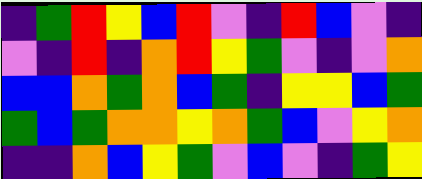[["indigo", "green", "red", "yellow", "blue", "red", "violet", "indigo", "red", "blue", "violet", "indigo"], ["violet", "indigo", "red", "indigo", "orange", "red", "yellow", "green", "violet", "indigo", "violet", "orange"], ["blue", "blue", "orange", "green", "orange", "blue", "green", "indigo", "yellow", "yellow", "blue", "green"], ["green", "blue", "green", "orange", "orange", "yellow", "orange", "green", "blue", "violet", "yellow", "orange"], ["indigo", "indigo", "orange", "blue", "yellow", "green", "violet", "blue", "violet", "indigo", "green", "yellow"]]